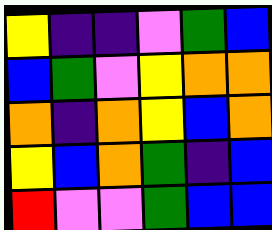[["yellow", "indigo", "indigo", "violet", "green", "blue"], ["blue", "green", "violet", "yellow", "orange", "orange"], ["orange", "indigo", "orange", "yellow", "blue", "orange"], ["yellow", "blue", "orange", "green", "indigo", "blue"], ["red", "violet", "violet", "green", "blue", "blue"]]